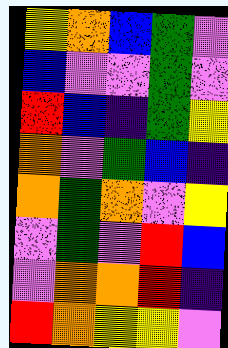[["yellow", "orange", "blue", "green", "violet"], ["blue", "violet", "violet", "green", "violet"], ["red", "blue", "indigo", "green", "yellow"], ["orange", "violet", "green", "blue", "indigo"], ["orange", "green", "orange", "violet", "yellow"], ["violet", "green", "violet", "red", "blue"], ["violet", "orange", "orange", "red", "indigo"], ["red", "orange", "yellow", "yellow", "violet"]]